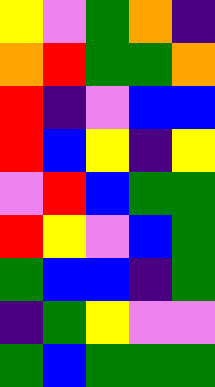[["yellow", "violet", "green", "orange", "indigo"], ["orange", "red", "green", "green", "orange"], ["red", "indigo", "violet", "blue", "blue"], ["red", "blue", "yellow", "indigo", "yellow"], ["violet", "red", "blue", "green", "green"], ["red", "yellow", "violet", "blue", "green"], ["green", "blue", "blue", "indigo", "green"], ["indigo", "green", "yellow", "violet", "violet"], ["green", "blue", "green", "green", "green"]]